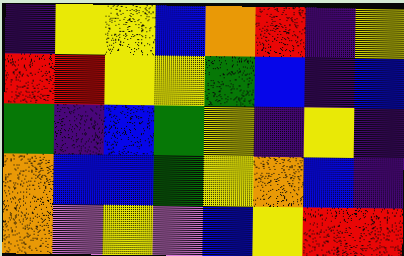[["indigo", "yellow", "yellow", "blue", "orange", "red", "indigo", "yellow"], ["red", "red", "yellow", "yellow", "green", "blue", "indigo", "blue"], ["green", "indigo", "blue", "green", "yellow", "indigo", "yellow", "indigo"], ["orange", "blue", "blue", "green", "yellow", "orange", "blue", "indigo"], ["orange", "violet", "yellow", "violet", "blue", "yellow", "red", "red"]]